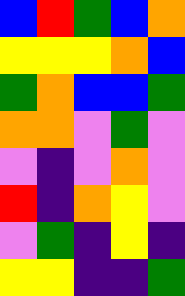[["blue", "red", "green", "blue", "orange"], ["yellow", "yellow", "yellow", "orange", "blue"], ["green", "orange", "blue", "blue", "green"], ["orange", "orange", "violet", "green", "violet"], ["violet", "indigo", "violet", "orange", "violet"], ["red", "indigo", "orange", "yellow", "violet"], ["violet", "green", "indigo", "yellow", "indigo"], ["yellow", "yellow", "indigo", "indigo", "green"]]